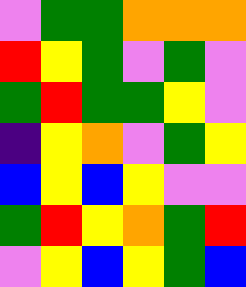[["violet", "green", "green", "orange", "orange", "orange"], ["red", "yellow", "green", "violet", "green", "violet"], ["green", "red", "green", "green", "yellow", "violet"], ["indigo", "yellow", "orange", "violet", "green", "yellow"], ["blue", "yellow", "blue", "yellow", "violet", "violet"], ["green", "red", "yellow", "orange", "green", "red"], ["violet", "yellow", "blue", "yellow", "green", "blue"]]